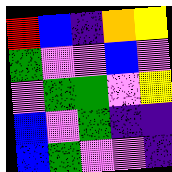[["red", "blue", "indigo", "orange", "yellow"], ["green", "violet", "violet", "blue", "violet"], ["violet", "green", "green", "violet", "yellow"], ["blue", "violet", "green", "indigo", "indigo"], ["blue", "green", "violet", "violet", "indigo"]]